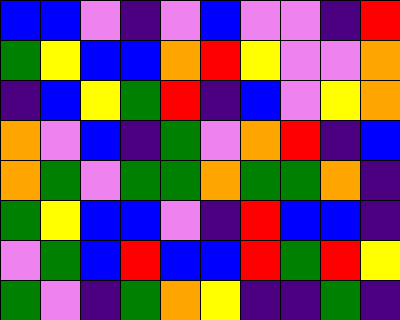[["blue", "blue", "violet", "indigo", "violet", "blue", "violet", "violet", "indigo", "red"], ["green", "yellow", "blue", "blue", "orange", "red", "yellow", "violet", "violet", "orange"], ["indigo", "blue", "yellow", "green", "red", "indigo", "blue", "violet", "yellow", "orange"], ["orange", "violet", "blue", "indigo", "green", "violet", "orange", "red", "indigo", "blue"], ["orange", "green", "violet", "green", "green", "orange", "green", "green", "orange", "indigo"], ["green", "yellow", "blue", "blue", "violet", "indigo", "red", "blue", "blue", "indigo"], ["violet", "green", "blue", "red", "blue", "blue", "red", "green", "red", "yellow"], ["green", "violet", "indigo", "green", "orange", "yellow", "indigo", "indigo", "green", "indigo"]]